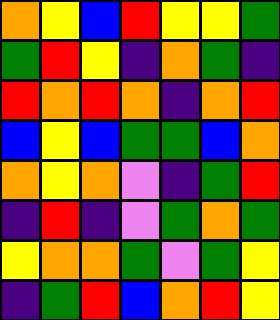[["orange", "yellow", "blue", "red", "yellow", "yellow", "green"], ["green", "red", "yellow", "indigo", "orange", "green", "indigo"], ["red", "orange", "red", "orange", "indigo", "orange", "red"], ["blue", "yellow", "blue", "green", "green", "blue", "orange"], ["orange", "yellow", "orange", "violet", "indigo", "green", "red"], ["indigo", "red", "indigo", "violet", "green", "orange", "green"], ["yellow", "orange", "orange", "green", "violet", "green", "yellow"], ["indigo", "green", "red", "blue", "orange", "red", "yellow"]]